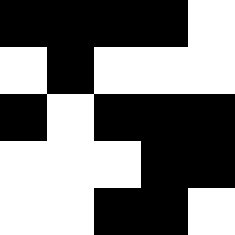[["black", "black", "black", "black", "white"], ["white", "black", "white", "white", "white"], ["black", "white", "black", "black", "black"], ["white", "white", "white", "black", "black"], ["white", "white", "black", "black", "white"]]